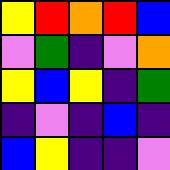[["yellow", "red", "orange", "red", "blue"], ["violet", "green", "indigo", "violet", "orange"], ["yellow", "blue", "yellow", "indigo", "green"], ["indigo", "violet", "indigo", "blue", "indigo"], ["blue", "yellow", "indigo", "indigo", "violet"]]